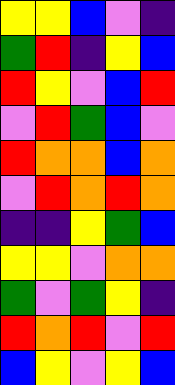[["yellow", "yellow", "blue", "violet", "indigo"], ["green", "red", "indigo", "yellow", "blue"], ["red", "yellow", "violet", "blue", "red"], ["violet", "red", "green", "blue", "violet"], ["red", "orange", "orange", "blue", "orange"], ["violet", "red", "orange", "red", "orange"], ["indigo", "indigo", "yellow", "green", "blue"], ["yellow", "yellow", "violet", "orange", "orange"], ["green", "violet", "green", "yellow", "indigo"], ["red", "orange", "red", "violet", "red"], ["blue", "yellow", "violet", "yellow", "blue"]]